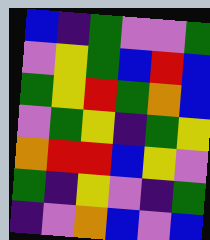[["blue", "indigo", "green", "violet", "violet", "green"], ["violet", "yellow", "green", "blue", "red", "blue"], ["green", "yellow", "red", "green", "orange", "blue"], ["violet", "green", "yellow", "indigo", "green", "yellow"], ["orange", "red", "red", "blue", "yellow", "violet"], ["green", "indigo", "yellow", "violet", "indigo", "green"], ["indigo", "violet", "orange", "blue", "violet", "blue"]]